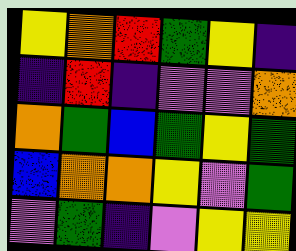[["yellow", "orange", "red", "green", "yellow", "indigo"], ["indigo", "red", "indigo", "violet", "violet", "orange"], ["orange", "green", "blue", "green", "yellow", "green"], ["blue", "orange", "orange", "yellow", "violet", "green"], ["violet", "green", "indigo", "violet", "yellow", "yellow"]]